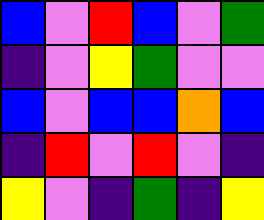[["blue", "violet", "red", "blue", "violet", "green"], ["indigo", "violet", "yellow", "green", "violet", "violet"], ["blue", "violet", "blue", "blue", "orange", "blue"], ["indigo", "red", "violet", "red", "violet", "indigo"], ["yellow", "violet", "indigo", "green", "indigo", "yellow"]]